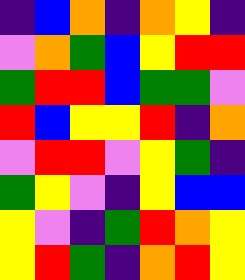[["indigo", "blue", "orange", "indigo", "orange", "yellow", "indigo"], ["violet", "orange", "green", "blue", "yellow", "red", "red"], ["green", "red", "red", "blue", "green", "green", "violet"], ["red", "blue", "yellow", "yellow", "red", "indigo", "orange"], ["violet", "red", "red", "violet", "yellow", "green", "indigo"], ["green", "yellow", "violet", "indigo", "yellow", "blue", "blue"], ["yellow", "violet", "indigo", "green", "red", "orange", "yellow"], ["yellow", "red", "green", "indigo", "orange", "red", "yellow"]]